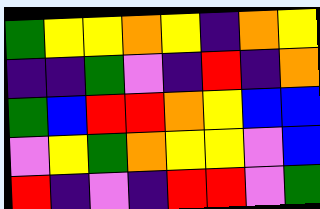[["green", "yellow", "yellow", "orange", "yellow", "indigo", "orange", "yellow"], ["indigo", "indigo", "green", "violet", "indigo", "red", "indigo", "orange"], ["green", "blue", "red", "red", "orange", "yellow", "blue", "blue"], ["violet", "yellow", "green", "orange", "yellow", "yellow", "violet", "blue"], ["red", "indigo", "violet", "indigo", "red", "red", "violet", "green"]]